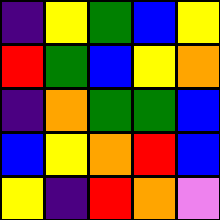[["indigo", "yellow", "green", "blue", "yellow"], ["red", "green", "blue", "yellow", "orange"], ["indigo", "orange", "green", "green", "blue"], ["blue", "yellow", "orange", "red", "blue"], ["yellow", "indigo", "red", "orange", "violet"]]